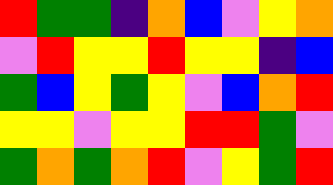[["red", "green", "green", "indigo", "orange", "blue", "violet", "yellow", "orange"], ["violet", "red", "yellow", "yellow", "red", "yellow", "yellow", "indigo", "blue"], ["green", "blue", "yellow", "green", "yellow", "violet", "blue", "orange", "red"], ["yellow", "yellow", "violet", "yellow", "yellow", "red", "red", "green", "violet"], ["green", "orange", "green", "orange", "red", "violet", "yellow", "green", "red"]]